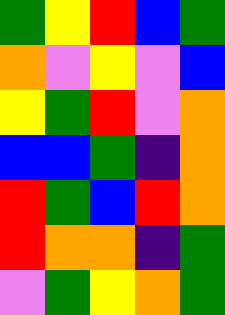[["green", "yellow", "red", "blue", "green"], ["orange", "violet", "yellow", "violet", "blue"], ["yellow", "green", "red", "violet", "orange"], ["blue", "blue", "green", "indigo", "orange"], ["red", "green", "blue", "red", "orange"], ["red", "orange", "orange", "indigo", "green"], ["violet", "green", "yellow", "orange", "green"]]